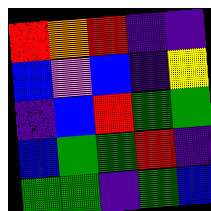[["red", "orange", "red", "indigo", "indigo"], ["blue", "violet", "blue", "indigo", "yellow"], ["indigo", "blue", "red", "green", "green"], ["blue", "green", "green", "red", "indigo"], ["green", "green", "indigo", "green", "blue"]]